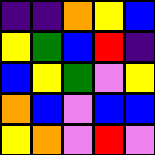[["indigo", "indigo", "orange", "yellow", "blue"], ["yellow", "green", "blue", "red", "indigo"], ["blue", "yellow", "green", "violet", "yellow"], ["orange", "blue", "violet", "blue", "blue"], ["yellow", "orange", "violet", "red", "violet"]]